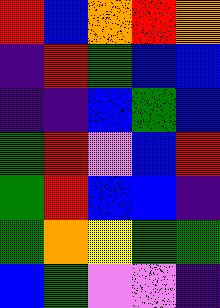[["red", "blue", "orange", "red", "orange"], ["indigo", "red", "green", "blue", "blue"], ["indigo", "indigo", "blue", "green", "blue"], ["green", "red", "violet", "blue", "red"], ["green", "red", "blue", "blue", "indigo"], ["green", "orange", "yellow", "green", "green"], ["blue", "green", "violet", "violet", "indigo"]]